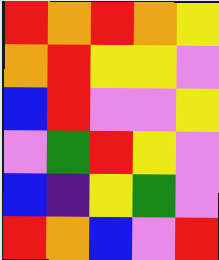[["red", "orange", "red", "orange", "yellow"], ["orange", "red", "yellow", "yellow", "violet"], ["blue", "red", "violet", "violet", "yellow"], ["violet", "green", "red", "yellow", "violet"], ["blue", "indigo", "yellow", "green", "violet"], ["red", "orange", "blue", "violet", "red"]]